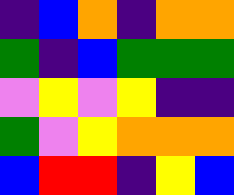[["indigo", "blue", "orange", "indigo", "orange", "orange"], ["green", "indigo", "blue", "green", "green", "green"], ["violet", "yellow", "violet", "yellow", "indigo", "indigo"], ["green", "violet", "yellow", "orange", "orange", "orange"], ["blue", "red", "red", "indigo", "yellow", "blue"]]